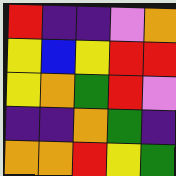[["red", "indigo", "indigo", "violet", "orange"], ["yellow", "blue", "yellow", "red", "red"], ["yellow", "orange", "green", "red", "violet"], ["indigo", "indigo", "orange", "green", "indigo"], ["orange", "orange", "red", "yellow", "green"]]